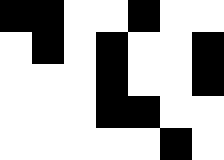[["black", "black", "white", "white", "black", "white", "white"], ["white", "black", "white", "black", "white", "white", "black"], ["white", "white", "white", "black", "white", "white", "black"], ["white", "white", "white", "black", "black", "white", "white"], ["white", "white", "white", "white", "white", "black", "white"]]